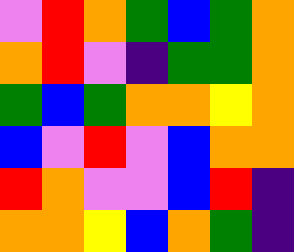[["violet", "red", "orange", "green", "blue", "green", "orange"], ["orange", "red", "violet", "indigo", "green", "green", "orange"], ["green", "blue", "green", "orange", "orange", "yellow", "orange"], ["blue", "violet", "red", "violet", "blue", "orange", "orange"], ["red", "orange", "violet", "violet", "blue", "red", "indigo"], ["orange", "orange", "yellow", "blue", "orange", "green", "indigo"]]